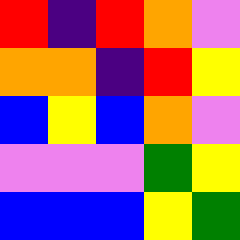[["red", "indigo", "red", "orange", "violet"], ["orange", "orange", "indigo", "red", "yellow"], ["blue", "yellow", "blue", "orange", "violet"], ["violet", "violet", "violet", "green", "yellow"], ["blue", "blue", "blue", "yellow", "green"]]